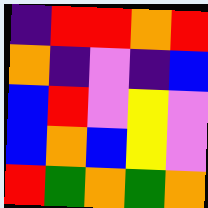[["indigo", "red", "red", "orange", "red"], ["orange", "indigo", "violet", "indigo", "blue"], ["blue", "red", "violet", "yellow", "violet"], ["blue", "orange", "blue", "yellow", "violet"], ["red", "green", "orange", "green", "orange"]]